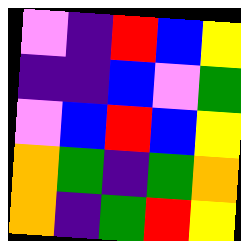[["violet", "indigo", "red", "blue", "yellow"], ["indigo", "indigo", "blue", "violet", "green"], ["violet", "blue", "red", "blue", "yellow"], ["orange", "green", "indigo", "green", "orange"], ["orange", "indigo", "green", "red", "yellow"]]